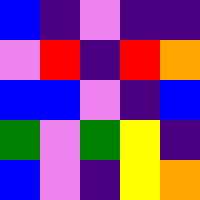[["blue", "indigo", "violet", "indigo", "indigo"], ["violet", "red", "indigo", "red", "orange"], ["blue", "blue", "violet", "indigo", "blue"], ["green", "violet", "green", "yellow", "indigo"], ["blue", "violet", "indigo", "yellow", "orange"]]